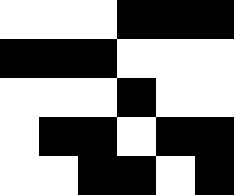[["white", "white", "white", "black", "black", "black"], ["black", "black", "black", "white", "white", "white"], ["white", "white", "white", "black", "white", "white"], ["white", "black", "black", "white", "black", "black"], ["white", "white", "black", "black", "white", "black"]]